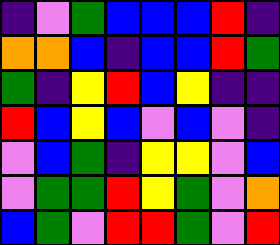[["indigo", "violet", "green", "blue", "blue", "blue", "red", "indigo"], ["orange", "orange", "blue", "indigo", "blue", "blue", "red", "green"], ["green", "indigo", "yellow", "red", "blue", "yellow", "indigo", "indigo"], ["red", "blue", "yellow", "blue", "violet", "blue", "violet", "indigo"], ["violet", "blue", "green", "indigo", "yellow", "yellow", "violet", "blue"], ["violet", "green", "green", "red", "yellow", "green", "violet", "orange"], ["blue", "green", "violet", "red", "red", "green", "violet", "red"]]